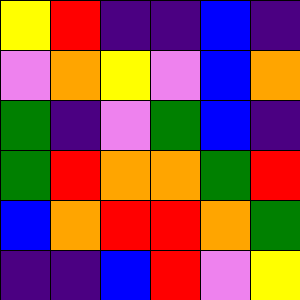[["yellow", "red", "indigo", "indigo", "blue", "indigo"], ["violet", "orange", "yellow", "violet", "blue", "orange"], ["green", "indigo", "violet", "green", "blue", "indigo"], ["green", "red", "orange", "orange", "green", "red"], ["blue", "orange", "red", "red", "orange", "green"], ["indigo", "indigo", "blue", "red", "violet", "yellow"]]